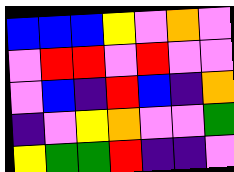[["blue", "blue", "blue", "yellow", "violet", "orange", "violet"], ["violet", "red", "red", "violet", "red", "violet", "violet"], ["violet", "blue", "indigo", "red", "blue", "indigo", "orange"], ["indigo", "violet", "yellow", "orange", "violet", "violet", "green"], ["yellow", "green", "green", "red", "indigo", "indigo", "violet"]]